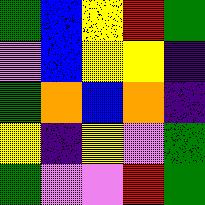[["green", "blue", "yellow", "red", "green"], ["violet", "blue", "yellow", "yellow", "indigo"], ["green", "orange", "blue", "orange", "indigo"], ["yellow", "indigo", "yellow", "violet", "green"], ["green", "violet", "violet", "red", "green"]]